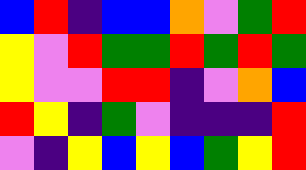[["blue", "red", "indigo", "blue", "blue", "orange", "violet", "green", "red"], ["yellow", "violet", "red", "green", "green", "red", "green", "red", "green"], ["yellow", "violet", "violet", "red", "red", "indigo", "violet", "orange", "blue"], ["red", "yellow", "indigo", "green", "violet", "indigo", "indigo", "indigo", "red"], ["violet", "indigo", "yellow", "blue", "yellow", "blue", "green", "yellow", "red"]]